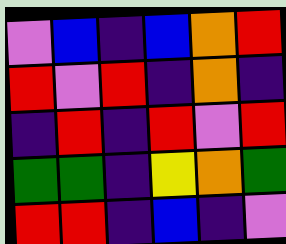[["violet", "blue", "indigo", "blue", "orange", "red"], ["red", "violet", "red", "indigo", "orange", "indigo"], ["indigo", "red", "indigo", "red", "violet", "red"], ["green", "green", "indigo", "yellow", "orange", "green"], ["red", "red", "indigo", "blue", "indigo", "violet"]]